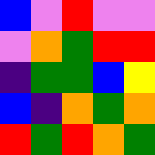[["blue", "violet", "red", "violet", "violet"], ["violet", "orange", "green", "red", "red"], ["indigo", "green", "green", "blue", "yellow"], ["blue", "indigo", "orange", "green", "orange"], ["red", "green", "red", "orange", "green"]]